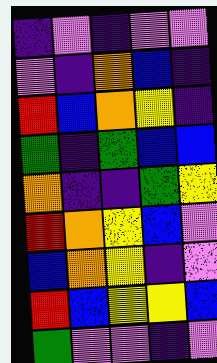[["indigo", "violet", "indigo", "violet", "violet"], ["violet", "indigo", "orange", "blue", "indigo"], ["red", "blue", "orange", "yellow", "indigo"], ["green", "indigo", "green", "blue", "blue"], ["orange", "indigo", "indigo", "green", "yellow"], ["red", "orange", "yellow", "blue", "violet"], ["blue", "orange", "yellow", "indigo", "violet"], ["red", "blue", "yellow", "yellow", "blue"], ["green", "violet", "violet", "indigo", "violet"]]